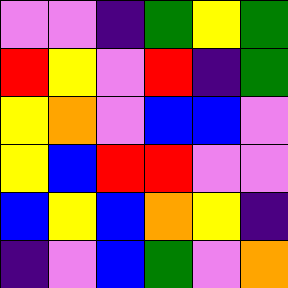[["violet", "violet", "indigo", "green", "yellow", "green"], ["red", "yellow", "violet", "red", "indigo", "green"], ["yellow", "orange", "violet", "blue", "blue", "violet"], ["yellow", "blue", "red", "red", "violet", "violet"], ["blue", "yellow", "blue", "orange", "yellow", "indigo"], ["indigo", "violet", "blue", "green", "violet", "orange"]]